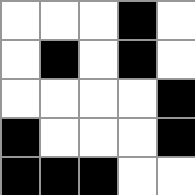[["white", "white", "white", "black", "white"], ["white", "black", "white", "black", "white"], ["white", "white", "white", "white", "black"], ["black", "white", "white", "white", "black"], ["black", "black", "black", "white", "white"]]